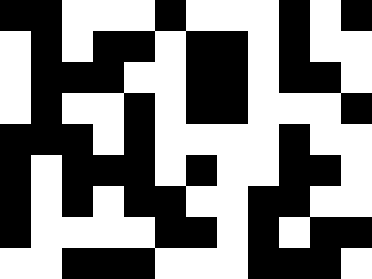[["black", "black", "white", "white", "white", "black", "white", "white", "white", "black", "white", "black"], ["white", "black", "white", "black", "black", "white", "black", "black", "white", "black", "white", "white"], ["white", "black", "black", "black", "white", "white", "black", "black", "white", "black", "black", "white"], ["white", "black", "white", "white", "black", "white", "black", "black", "white", "white", "white", "black"], ["black", "black", "black", "white", "black", "white", "white", "white", "white", "black", "white", "white"], ["black", "white", "black", "black", "black", "white", "black", "white", "white", "black", "black", "white"], ["black", "white", "black", "white", "black", "black", "white", "white", "black", "black", "white", "white"], ["black", "white", "white", "white", "white", "black", "black", "white", "black", "white", "black", "black"], ["white", "white", "black", "black", "black", "white", "white", "white", "black", "black", "black", "white"]]